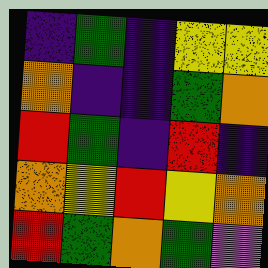[["indigo", "green", "indigo", "yellow", "yellow"], ["orange", "indigo", "indigo", "green", "orange"], ["red", "green", "indigo", "red", "indigo"], ["orange", "yellow", "red", "yellow", "orange"], ["red", "green", "orange", "green", "violet"]]